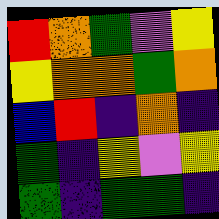[["red", "orange", "green", "violet", "yellow"], ["yellow", "orange", "orange", "green", "orange"], ["blue", "red", "indigo", "orange", "indigo"], ["green", "indigo", "yellow", "violet", "yellow"], ["green", "indigo", "green", "green", "indigo"]]